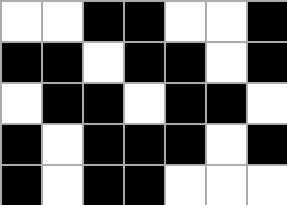[["white", "white", "black", "black", "white", "white", "black"], ["black", "black", "white", "black", "black", "white", "black"], ["white", "black", "black", "white", "black", "black", "white"], ["black", "white", "black", "black", "black", "white", "black"], ["black", "white", "black", "black", "white", "white", "white"]]